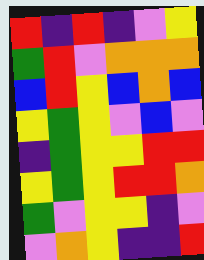[["red", "indigo", "red", "indigo", "violet", "yellow"], ["green", "red", "violet", "orange", "orange", "orange"], ["blue", "red", "yellow", "blue", "orange", "blue"], ["yellow", "green", "yellow", "violet", "blue", "violet"], ["indigo", "green", "yellow", "yellow", "red", "red"], ["yellow", "green", "yellow", "red", "red", "orange"], ["green", "violet", "yellow", "yellow", "indigo", "violet"], ["violet", "orange", "yellow", "indigo", "indigo", "red"]]